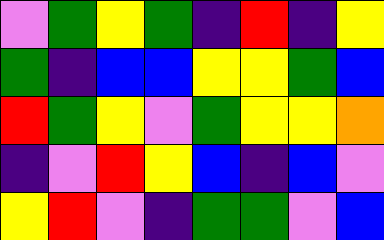[["violet", "green", "yellow", "green", "indigo", "red", "indigo", "yellow"], ["green", "indigo", "blue", "blue", "yellow", "yellow", "green", "blue"], ["red", "green", "yellow", "violet", "green", "yellow", "yellow", "orange"], ["indigo", "violet", "red", "yellow", "blue", "indigo", "blue", "violet"], ["yellow", "red", "violet", "indigo", "green", "green", "violet", "blue"]]